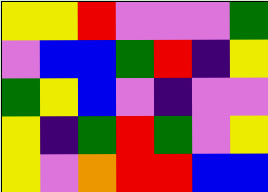[["yellow", "yellow", "red", "violet", "violet", "violet", "green"], ["violet", "blue", "blue", "green", "red", "indigo", "yellow"], ["green", "yellow", "blue", "violet", "indigo", "violet", "violet"], ["yellow", "indigo", "green", "red", "green", "violet", "yellow"], ["yellow", "violet", "orange", "red", "red", "blue", "blue"]]